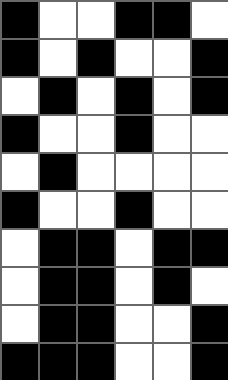[["black", "white", "white", "black", "black", "white"], ["black", "white", "black", "white", "white", "black"], ["white", "black", "white", "black", "white", "black"], ["black", "white", "white", "black", "white", "white"], ["white", "black", "white", "white", "white", "white"], ["black", "white", "white", "black", "white", "white"], ["white", "black", "black", "white", "black", "black"], ["white", "black", "black", "white", "black", "white"], ["white", "black", "black", "white", "white", "black"], ["black", "black", "black", "white", "white", "black"]]